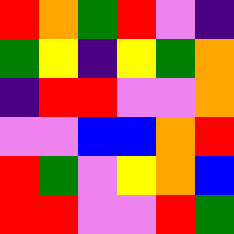[["red", "orange", "green", "red", "violet", "indigo"], ["green", "yellow", "indigo", "yellow", "green", "orange"], ["indigo", "red", "red", "violet", "violet", "orange"], ["violet", "violet", "blue", "blue", "orange", "red"], ["red", "green", "violet", "yellow", "orange", "blue"], ["red", "red", "violet", "violet", "red", "green"]]